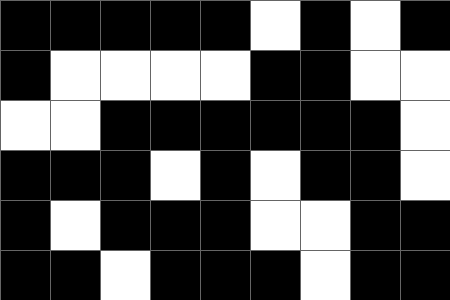[["black", "black", "black", "black", "black", "white", "black", "white", "black"], ["black", "white", "white", "white", "white", "black", "black", "white", "white"], ["white", "white", "black", "black", "black", "black", "black", "black", "white"], ["black", "black", "black", "white", "black", "white", "black", "black", "white"], ["black", "white", "black", "black", "black", "white", "white", "black", "black"], ["black", "black", "white", "black", "black", "black", "white", "black", "black"]]